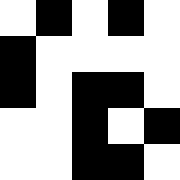[["white", "black", "white", "black", "white"], ["black", "white", "white", "white", "white"], ["black", "white", "black", "black", "white"], ["white", "white", "black", "white", "black"], ["white", "white", "black", "black", "white"]]